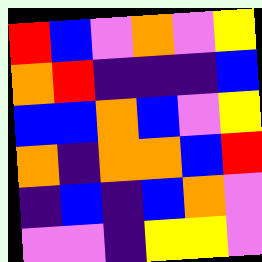[["red", "blue", "violet", "orange", "violet", "yellow"], ["orange", "red", "indigo", "indigo", "indigo", "blue"], ["blue", "blue", "orange", "blue", "violet", "yellow"], ["orange", "indigo", "orange", "orange", "blue", "red"], ["indigo", "blue", "indigo", "blue", "orange", "violet"], ["violet", "violet", "indigo", "yellow", "yellow", "violet"]]